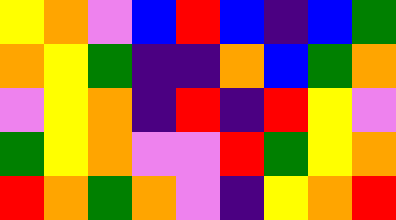[["yellow", "orange", "violet", "blue", "red", "blue", "indigo", "blue", "green"], ["orange", "yellow", "green", "indigo", "indigo", "orange", "blue", "green", "orange"], ["violet", "yellow", "orange", "indigo", "red", "indigo", "red", "yellow", "violet"], ["green", "yellow", "orange", "violet", "violet", "red", "green", "yellow", "orange"], ["red", "orange", "green", "orange", "violet", "indigo", "yellow", "orange", "red"]]